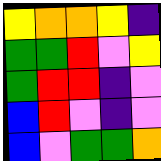[["yellow", "orange", "orange", "yellow", "indigo"], ["green", "green", "red", "violet", "yellow"], ["green", "red", "red", "indigo", "violet"], ["blue", "red", "violet", "indigo", "violet"], ["blue", "violet", "green", "green", "orange"]]